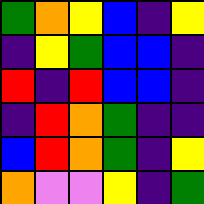[["green", "orange", "yellow", "blue", "indigo", "yellow"], ["indigo", "yellow", "green", "blue", "blue", "indigo"], ["red", "indigo", "red", "blue", "blue", "indigo"], ["indigo", "red", "orange", "green", "indigo", "indigo"], ["blue", "red", "orange", "green", "indigo", "yellow"], ["orange", "violet", "violet", "yellow", "indigo", "green"]]